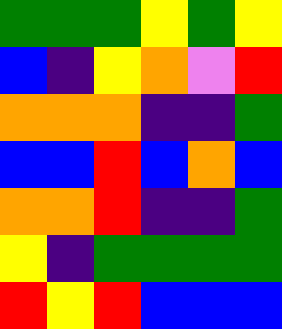[["green", "green", "green", "yellow", "green", "yellow"], ["blue", "indigo", "yellow", "orange", "violet", "red"], ["orange", "orange", "orange", "indigo", "indigo", "green"], ["blue", "blue", "red", "blue", "orange", "blue"], ["orange", "orange", "red", "indigo", "indigo", "green"], ["yellow", "indigo", "green", "green", "green", "green"], ["red", "yellow", "red", "blue", "blue", "blue"]]